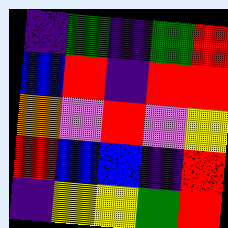[["indigo", "green", "indigo", "green", "red"], ["blue", "red", "indigo", "red", "red"], ["orange", "violet", "red", "violet", "yellow"], ["red", "blue", "blue", "indigo", "red"], ["indigo", "yellow", "yellow", "green", "red"]]